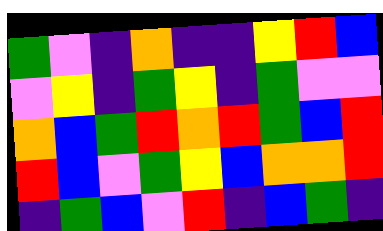[["green", "violet", "indigo", "orange", "indigo", "indigo", "yellow", "red", "blue"], ["violet", "yellow", "indigo", "green", "yellow", "indigo", "green", "violet", "violet"], ["orange", "blue", "green", "red", "orange", "red", "green", "blue", "red"], ["red", "blue", "violet", "green", "yellow", "blue", "orange", "orange", "red"], ["indigo", "green", "blue", "violet", "red", "indigo", "blue", "green", "indigo"]]